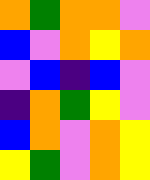[["orange", "green", "orange", "orange", "violet"], ["blue", "violet", "orange", "yellow", "orange"], ["violet", "blue", "indigo", "blue", "violet"], ["indigo", "orange", "green", "yellow", "violet"], ["blue", "orange", "violet", "orange", "yellow"], ["yellow", "green", "violet", "orange", "yellow"]]